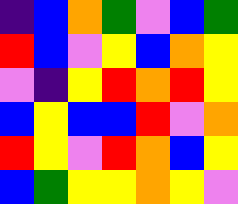[["indigo", "blue", "orange", "green", "violet", "blue", "green"], ["red", "blue", "violet", "yellow", "blue", "orange", "yellow"], ["violet", "indigo", "yellow", "red", "orange", "red", "yellow"], ["blue", "yellow", "blue", "blue", "red", "violet", "orange"], ["red", "yellow", "violet", "red", "orange", "blue", "yellow"], ["blue", "green", "yellow", "yellow", "orange", "yellow", "violet"]]